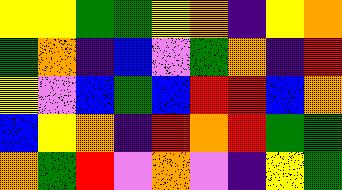[["yellow", "yellow", "green", "green", "yellow", "orange", "indigo", "yellow", "orange"], ["green", "orange", "indigo", "blue", "violet", "green", "orange", "indigo", "red"], ["yellow", "violet", "blue", "green", "blue", "red", "red", "blue", "orange"], ["blue", "yellow", "orange", "indigo", "red", "orange", "red", "green", "green"], ["orange", "green", "red", "violet", "orange", "violet", "indigo", "yellow", "green"]]